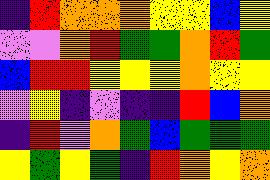[["indigo", "red", "orange", "orange", "orange", "yellow", "yellow", "blue", "yellow"], ["violet", "violet", "orange", "red", "green", "green", "orange", "red", "green"], ["blue", "red", "red", "yellow", "yellow", "yellow", "orange", "yellow", "yellow"], ["violet", "yellow", "indigo", "violet", "indigo", "indigo", "red", "blue", "orange"], ["indigo", "red", "violet", "orange", "green", "blue", "green", "green", "green"], ["yellow", "green", "yellow", "green", "indigo", "red", "orange", "yellow", "orange"]]